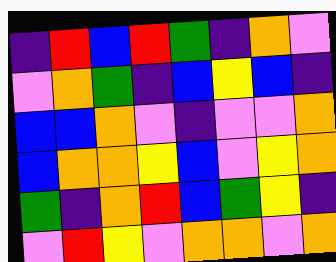[["indigo", "red", "blue", "red", "green", "indigo", "orange", "violet"], ["violet", "orange", "green", "indigo", "blue", "yellow", "blue", "indigo"], ["blue", "blue", "orange", "violet", "indigo", "violet", "violet", "orange"], ["blue", "orange", "orange", "yellow", "blue", "violet", "yellow", "orange"], ["green", "indigo", "orange", "red", "blue", "green", "yellow", "indigo"], ["violet", "red", "yellow", "violet", "orange", "orange", "violet", "orange"]]